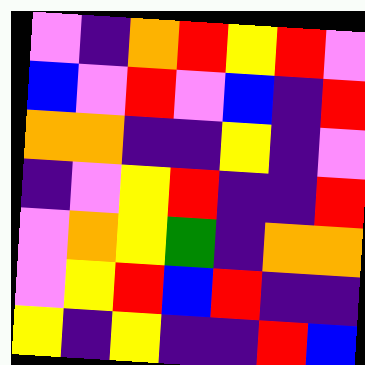[["violet", "indigo", "orange", "red", "yellow", "red", "violet"], ["blue", "violet", "red", "violet", "blue", "indigo", "red"], ["orange", "orange", "indigo", "indigo", "yellow", "indigo", "violet"], ["indigo", "violet", "yellow", "red", "indigo", "indigo", "red"], ["violet", "orange", "yellow", "green", "indigo", "orange", "orange"], ["violet", "yellow", "red", "blue", "red", "indigo", "indigo"], ["yellow", "indigo", "yellow", "indigo", "indigo", "red", "blue"]]